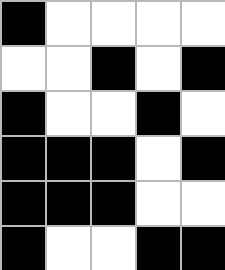[["black", "white", "white", "white", "white"], ["white", "white", "black", "white", "black"], ["black", "white", "white", "black", "white"], ["black", "black", "black", "white", "black"], ["black", "black", "black", "white", "white"], ["black", "white", "white", "black", "black"]]